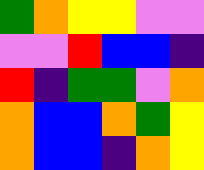[["green", "orange", "yellow", "yellow", "violet", "violet"], ["violet", "violet", "red", "blue", "blue", "indigo"], ["red", "indigo", "green", "green", "violet", "orange"], ["orange", "blue", "blue", "orange", "green", "yellow"], ["orange", "blue", "blue", "indigo", "orange", "yellow"]]